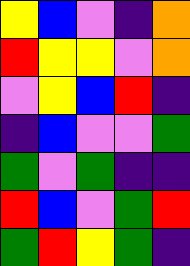[["yellow", "blue", "violet", "indigo", "orange"], ["red", "yellow", "yellow", "violet", "orange"], ["violet", "yellow", "blue", "red", "indigo"], ["indigo", "blue", "violet", "violet", "green"], ["green", "violet", "green", "indigo", "indigo"], ["red", "blue", "violet", "green", "red"], ["green", "red", "yellow", "green", "indigo"]]